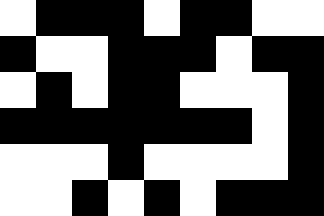[["white", "black", "black", "black", "white", "black", "black", "white", "white"], ["black", "white", "white", "black", "black", "black", "white", "black", "black"], ["white", "black", "white", "black", "black", "white", "white", "white", "black"], ["black", "black", "black", "black", "black", "black", "black", "white", "black"], ["white", "white", "white", "black", "white", "white", "white", "white", "black"], ["white", "white", "black", "white", "black", "white", "black", "black", "black"]]